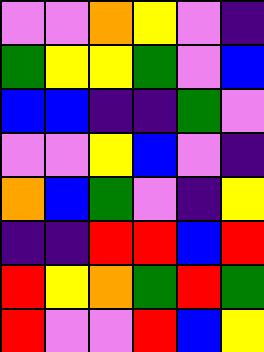[["violet", "violet", "orange", "yellow", "violet", "indigo"], ["green", "yellow", "yellow", "green", "violet", "blue"], ["blue", "blue", "indigo", "indigo", "green", "violet"], ["violet", "violet", "yellow", "blue", "violet", "indigo"], ["orange", "blue", "green", "violet", "indigo", "yellow"], ["indigo", "indigo", "red", "red", "blue", "red"], ["red", "yellow", "orange", "green", "red", "green"], ["red", "violet", "violet", "red", "blue", "yellow"]]